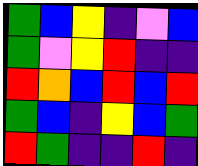[["green", "blue", "yellow", "indigo", "violet", "blue"], ["green", "violet", "yellow", "red", "indigo", "indigo"], ["red", "orange", "blue", "red", "blue", "red"], ["green", "blue", "indigo", "yellow", "blue", "green"], ["red", "green", "indigo", "indigo", "red", "indigo"]]